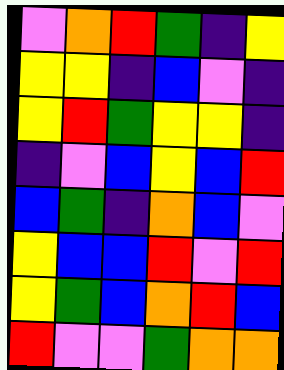[["violet", "orange", "red", "green", "indigo", "yellow"], ["yellow", "yellow", "indigo", "blue", "violet", "indigo"], ["yellow", "red", "green", "yellow", "yellow", "indigo"], ["indigo", "violet", "blue", "yellow", "blue", "red"], ["blue", "green", "indigo", "orange", "blue", "violet"], ["yellow", "blue", "blue", "red", "violet", "red"], ["yellow", "green", "blue", "orange", "red", "blue"], ["red", "violet", "violet", "green", "orange", "orange"]]